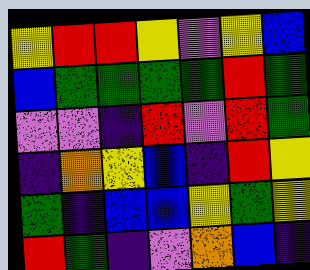[["yellow", "red", "red", "yellow", "violet", "yellow", "blue"], ["blue", "green", "green", "green", "green", "red", "green"], ["violet", "violet", "indigo", "red", "violet", "red", "green"], ["indigo", "orange", "yellow", "blue", "indigo", "red", "yellow"], ["green", "indigo", "blue", "blue", "yellow", "green", "yellow"], ["red", "green", "indigo", "violet", "orange", "blue", "indigo"]]